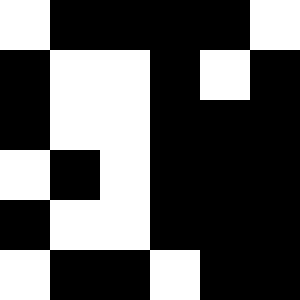[["white", "black", "black", "black", "black", "white"], ["black", "white", "white", "black", "white", "black"], ["black", "white", "white", "black", "black", "black"], ["white", "black", "white", "black", "black", "black"], ["black", "white", "white", "black", "black", "black"], ["white", "black", "black", "white", "black", "black"]]